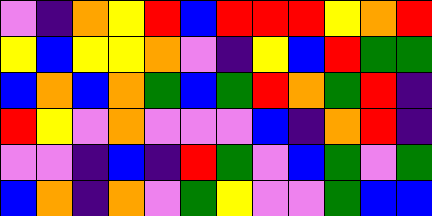[["violet", "indigo", "orange", "yellow", "red", "blue", "red", "red", "red", "yellow", "orange", "red"], ["yellow", "blue", "yellow", "yellow", "orange", "violet", "indigo", "yellow", "blue", "red", "green", "green"], ["blue", "orange", "blue", "orange", "green", "blue", "green", "red", "orange", "green", "red", "indigo"], ["red", "yellow", "violet", "orange", "violet", "violet", "violet", "blue", "indigo", "orange", "red", "indigo"], ["violet", "violet", "indigo", "blue", "indigo", "red", "green", "violet", "blue", "green", "violet", "green"], ["blue", "orange", "indigo", "orange", "violet", "green", "yellow", "violet", "violet", "green", "blue", "blue"]]